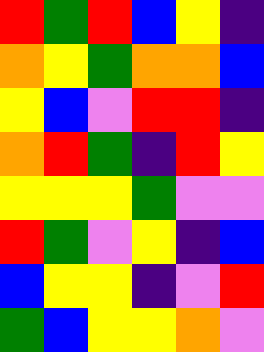[["red", "green", "red", "blue", "yellow", "indigo"], ["orange", "yellow", "green", "orange", "orange", "blue"], ["yellow", "blue", "violet", "red", "red", "indigo"], ["orange", "red", "green", "indigo", "red", "yellow"], ["yellow", "yellow", "yellow", "green", "violet", "violet"], ["red", "green", "violet", "yellow", "indigo", "blue"], ["blue", "yellow", "yellow", "indigo", "violet", "red"], ["green", "blue", "yellow", "yellow", "orange", "violet"]]